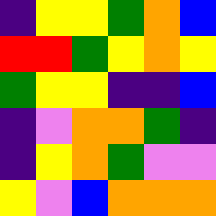[["indigo", "yellow", "yellow", "green", "orange", "blue"], ["red", "red", "green", "yellow", "orange", "yellow"], ["green", "yellow", "yellow", "indigo", "indigo", "blue"], ["indigo", "violet", "orange", "orange", "green", "indigo"], ["indigo", "yellow", "orange", "green", "violet", "violet"], ["yellow", "violet", "blue", "orange", "orange", "orange"]]